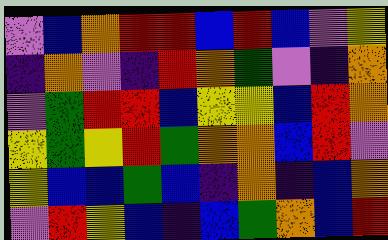[["violet", "blue", "orange", "red", "red", "blue", "red", "blue", "violet", "yellow"], ["indigo", "orange", "violet", "indigo", "red", "orange", "green", "violet", "indigo", "orange"], ["violet", "green", "red", "red", "blue", "yellow", "yellow", "blue", "red", "orange"], ["yellow", "green", "yellow", "red", "green", "orange", "orange", "blue", "red", "violet"], ["yellow", "blue", "blue", "green", "blue", "indigo", "orange", "indigo", "blue", "orange"], ["violet", "red", "yellow", "blue", "indigo", "blue", "green", "orange", "blue", "red"]]